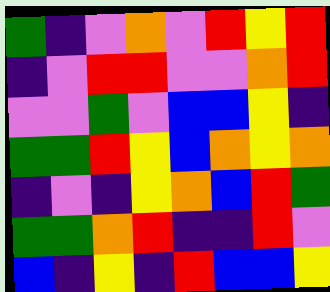[["green", "indigo", "violet", "orange", "violet", "red", "yellow", "red"], ["indigo", "violet", "red", "red", "violet", "violet", "orange", "red"], ["violet", "violet", "green", "violet", "blue", "blue", "yellow", "indigo"], ["green", "green", "red", "yellow", "blue", "orange", "yellow", "orange"], ["indigo", "violet", "indigo", "yellow", "orange", "blue", "red", "green"], ["green", "green", "orange", "red", "indigo", "indigo", "red", "violet"], ["blue", "indigo", "yellow", "indigo", "red", "blue", "blue", "yellow"]]